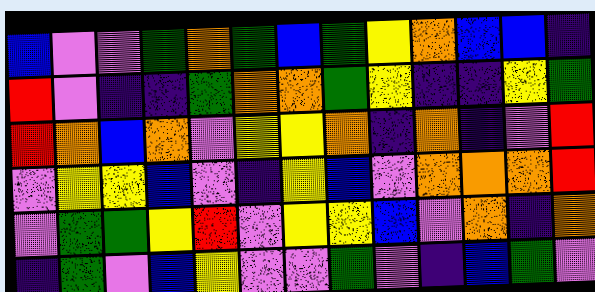[["blue", "violet", "violet", "green", "orange", "green", "blue", "green", "yellow", "orange", "blue", "blue", "indigo"], ["red", "violet", "indigo", "indigo", "green", "orange", "orange", "green", "yellow", "indigo", "indigo", "yellow", "green"], ["red", "orange", "blue", "orange", "violet", "yellow", "yellow", "orange", "indigo", "orange", "indigo", "violet", "red"], ["violet", "yellow", "yellow", "blue", "violet", "indigo", "yellow", "blue", "violet", "orange", "orange", "orange", "red"], ["violet", "green", "green", "yellow", "red", "violet", "yellow", "yellow", "blue", "violet", "orange", "indigo", "orange"], ["indigo", "green", "violet", "blue", "yellow", "violet", "violet", "green", "violet", "indigo", "blue", "green", "violet"]]